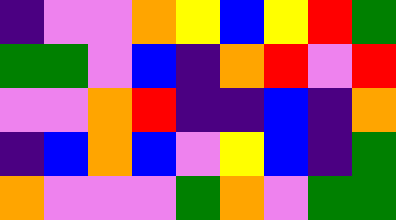[["indigo", "violet", "violet", "orange", "yellow", "blue", "yellow", "red", "green"], ["green", "green", "violet", "blue", "indigo", "orange", "red", "violet", "red"], ["violet", "violet", "orange", "red", "indigo", "indigo", "blue", "indigo", "orange"], ["indigo", "blue", "orange", "blue", "violet", "yellow", "blue", "indigo", "green"], ["orange", "violet", "violet", "violet", "green", "orange", "violet", "green", "green"]]